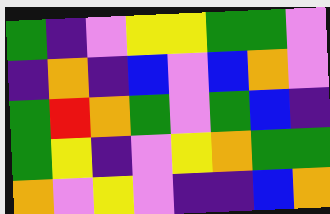[["green", "indigo", "violet", "yellow", "yellow", "green", "green", "violet"], ["indigo", "orange", "indigo", "blue", "violet", "blue", "orange", "violet"], ["green", "red", "orange", "green", "violet", "green", "blue", "indigo"], ["green", "yellow", "indigo", "violet", "yellow", "orange", "green", "green"], ["orange", "violet", "yellow", "violet", "indigo", "indigo", "blue", "orange"]]